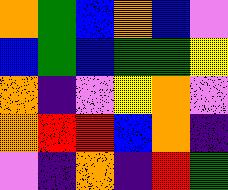[["orange", "green", "blue", "orange", "blue", "violet"], ["blue", "green", "blue", "green", "green", "yellow"], ["orange", "indigo", "violet", "yellow", "orange", "violet"], ["orange", "red", "red", "blue", "orange", "indigo"], ["violet", "indigo", "orange", "indigo", "red", "green"]]